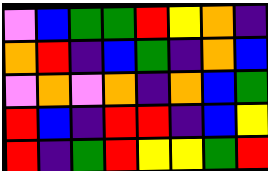[["violet", "blue", "green", "green", "red", "yellow", "orange", "indigo"], ["orange", "red", "indigo", "blue", "green", "indigo", "orange", "blue"], ["violet", "orange", "violet", "orange", "indigo", "orange", "blue", "green"], ["red", "blue", "indigo", "red", "red", "indigo", "blue", "yellow"], ["red", "indigo", "green", "red", "yellow", "yellow", "green", "red"]]